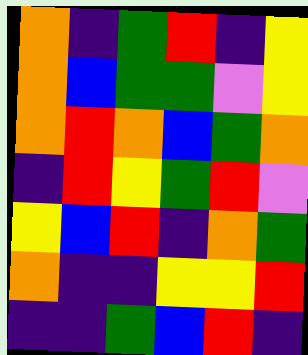[["orange", "indigo", "green", "red", "indigo", "yellow"], ["orange", "blue", "green", "green", "violet", "yellow"], ["orange", "red", "orange", "blue", "green", "orange"], ["indigo", "red", "yellow", "green", "red", "violet"], ["yellow", "blue", "red", "indigo", "orange", "green"], ["orange", "indigo", "indigo", "yellow", "yellow", "red"], ["indigo", "indigo", "green", "blue", "red", "indigo"]]